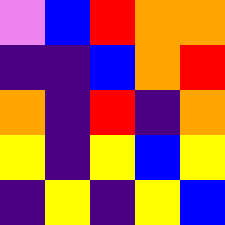[["violet", "blue", "red", "orange", "orange"], ["indigo", "indigo", "blue", "orange", "red"], ["orange", "indigo", "red", "indigo", "orange"], ["yellow", "indigo", "yellow", "blue", "yellow"], ["indigo", "yellow", "indigo", "yellow", "blue"]]